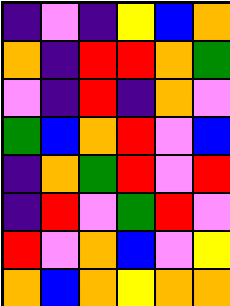[["indigo", "violet", "indigo", "yellow", "blue", "orange"], ["orange", "indigo", "red", "red", "orange", "green"], ["violet", "indigo", "red", "indigo", "orange", "violet"], ["green", "blue", "orange", "red", "violet", "blue"], ["indigo", "orange", "green", "red", "violet", "red"], ["indigo", "red", "violet", "green", "red", "violet"], ["red", "violet", "orange", "blue", "violet", "yellow"], ["orange", "blue", "orange", "yellow", "orange", "orange"]]